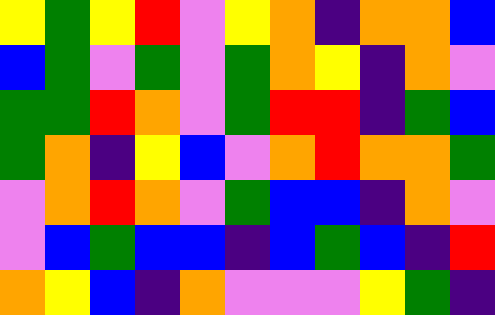[["yellow", "green", "yellow", "red", "violet", "yellow", "orange", "indigo", "orange", "orange", "blue"], ["blue", "green", "violet", "green", "violet", "green", "orange", "yellow", "indigo", "orange", "violet"], ["green", "green", "red", "orange", "violet", "green", "red", "red", "indigo", "green", "blue"], ["green", "orange", "indigo", "yellow", "blue", "violet", "orange", "red", "orange", "orange", "green"], ["violet", "orange", "red", "orange", "violet", "green", "blue", "blue", "indigo", "orange", "violet"], ["violet", "blue", "green", "blue", "blue", "indigo", "blue", "green", "blue", "indigo", "red"], ["orange", "yellow", "blue", "indigo", "orange", "violet", "violet", "violet", "yellow", "green", "indigo"]]